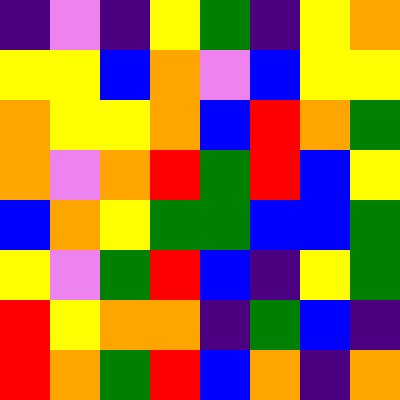[["indigo", "violet", "indigo", "yellow", "green", "indigo", "yellow", "orange"], ["yellow", "yellow", "blue", "orange", "violet", "blue", "yellow", "yellow"], ["orange", "yellow", "yellow", "orange", "blue", "red", "orange", "green"], ["orange", "violet", "orange", "red", "green", "red", "blue", "yellow"], ["blue", "orange", "yellow", "green", "green", "blue", "blue", "green"], ["yellow", "violet", "green", "red", "blue", "indigo", "yellow", "green"], ["red", "yellow", "orange", "orange", "indigo", "green", "blue", "indigo"], ["red", "orange", "green", "red", "blue", "orange", "indigo", "orange"]]